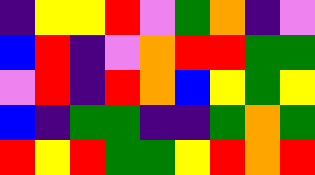[["indigo", "yellow", "yellow", "red", "violet", "green", "orange", "indigo", "violet"], ["blue", "red", "indigo", "violet", "orange", "red", "red", "green", "green"], ["violet", "red", "indigo", "red", "orange", "blue", "yellow", "green", "yellow"], ["blue", "indigo", "green", "green", "indigo", "indigo", "green", "orange", "green"], ["red", "yellow", "red", "green", "green", "yellow", "red", "orange", "red"]]